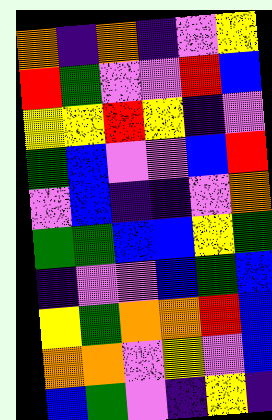[["orange", "indigo", "orange", "indigo", "violet", "yellow"], ["red", "green", "violet", "violet", "red", "blue"], ["yellow", "yellow", "red", "yellow", "indigo", "violet"], ["green", "blue", "violet", "violet", "blue", "red"], ["violet", "blue", "indigo", "indigo", "violet", "orange"], ["green", "green", "blue", "blue", "yellow", "green"], ["indigo", "violet", "violet", "blue", "green", "blue"], ["yellow", "green", "orange", "orange", "red", "blue"], ["orange", "orange", "violet", "yellow", "violet", "blue"], ["blue", "green", "violet", "indigo", "yellow", "indigo"]]